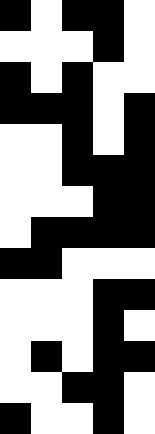[["black", "white", "black", "black", "white"], ["white", "white", "white", "black", "white"], ["black", "white", "black", "white", "white"], ["black", "black", "black", "white", "black"], ["white", "white", "black", "white", "black"], ["white", "white", "black", "black", "black"], ["white", "white", "white", "black", "black"], ["white", "black", "black", "black", "black"], ["black", "black", "white", "white", "white"], ["white", "white", "white", "black", "black"], ["white", "white", "white", "black", "white"], ["white", "black", "white", "black", "black"], ["white", "white", "black", "black", "white"], ["black", "white", "white", "black", "white"]]